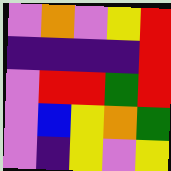[["violet", "orange", "violet", "yellow", "red"], ["indigo", "indigo", "indigo", "indigo", "red"], ["violet", "red", "red", "green", "red"], ["violet", "blue", "yellow", "orange", "green"], ["violet", "indigo", "yellow", "violet", "yellow"]]